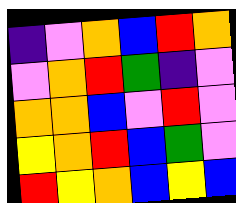[["indigo", "violet", "orange", "blue", "red", "orange"], ["violet", "orange", "red", "green", "indigo", "violet"], ["orange", "orange", "blue", "violet", "red", "violet"], ["yellow", "orange", "red", "blue", "green", "violet"], ["red", "yellow", "orange", "blue", "yellow", "blue"]]